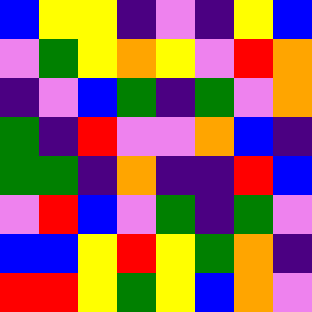[["blue", "yellow", "yellow", "indigo", "violet", "indigo", "yellow", "blue"], ["violet", "green", "yellow", "orange", "yellow", "violet", "red", "orange"], ["indigo", "violet", "blue", "green", "indigo", "green", "violet", "orange"], ["green", "indigo", "red", "violet", "violet", "orange", "blue", "indigo"], ["green", "green", "indigo", "orange", "indigo", "indigo", "red", "blue"], ["violet", "red", "blue", "violet", "green", "indigo", "green", "violet"], ["blue", "blue", "yellow", "red", "yellow", "green", "orange", "indigo"], ["red", "red", "yellow", "green", "yellow", "blue", "orange", "violet"]]